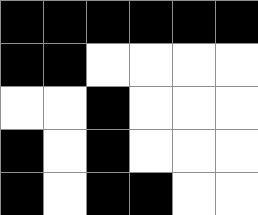[["black", "black", "black", "black", "black", "black"], ["black", "black", "white", "white", "white", "white"], ["white", "white", "black", "white", "white", "white"], ["black", "white", "black", "white", "white", "white"], ["black", "white", "black", "black", "white", "white"]]